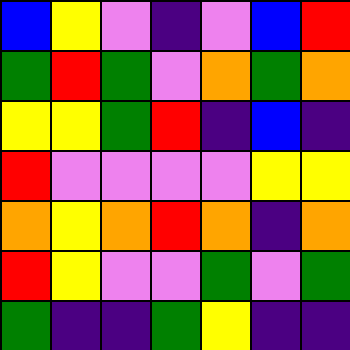[["blue", "yellow", "violet", "indigo", "violet", "blue", "red"], ["green", "red", "green", "violet", "orange", "green", "orange"], ["yellow", "yellow", "green", "red", "indigo", "blue", "indigo"], ["red", "violet", "violet", "violet", "violet", "yellow", "yellow"], ["orange", "yellow", "orange", "red", "orange", "indigo", "orange"], ["red", "yellow", "violet", "violet", "green", "violet", "green"], ["green", "indigo", "indigo", "green", "yellow", "indigo", "indigo"]]